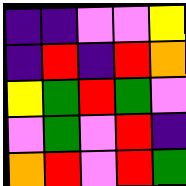[["indigo", "indigo", "violet", "violet", "yellow"], ["indigo", "red", "indigo", "red", "orange"], ["yellow", "green", "red", "green", "violet"], ["violet", "green", "violet", "red", "indigo"], ["orange", "red", "violet", "red", "green"]]